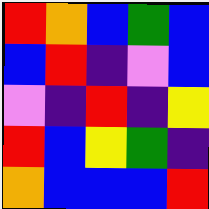[["red", "orange", "blue", "green", "blue"], ["blue", "red", "indigo", "violet", "blue"], ["violet", "indigo", "red", "indigo", "yellow"], ["red", "blue", "yellow", "green", "indigo"], ["orange", "blue", "blue", "blue", "red"]]